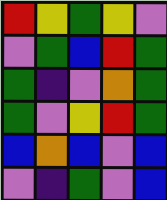[["red", "yellow", "green", "yellow", "violet"], ["violet", "green", "blue", "red", "green"], ["green", "indigo", "violet", "orange", "green"], ["green", "violet", "yellow", "red", "green"], ["blue", "orange", "blue", "violet", "blue"], ["violet", "indigo", "green", "violet", "blue"]]